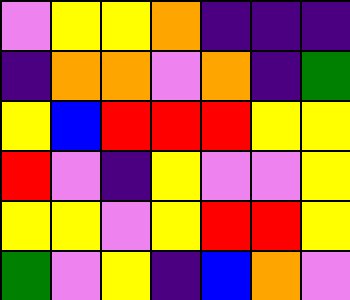[["violet", "yellow", "yellow", "orange", "indigo", "indigo", "indigo"], ["indigo", "orange", "orange", "violet", "orange", "indigo", "green"], ["yellow", "blue", "red", "red", "red", "yellow", "yellow"], ["red", "violet", "indigo", "yellow", "violet", "violet", "yellow"], ["yellow", "yellow", "violet", "yellow", "red", "red", "yellow"], ["green", "violet", "yellow", "indigo", "blue", "orange", "violet"]]